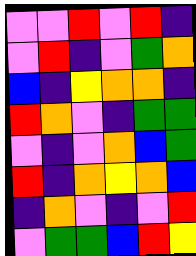[["violet", "violet", "red", "violet", "red", "indigo"], ["violet", "red", "indigo", "violet", "green", "orange"], ["blue", "indigo", "yellow", "orange", "orange", "indigo"], ["red", "orange", "violet", "indigo", "green", "green"], ["violet", "indigo", "violet", "orange", "blue", "green"], ["red", "indigo", "orange", "yellow", "orange", "blue"], ["indigo", "orange", "violet", "indigo", "violet", "red"], ["violet", "green", "green", "blue", "red", "yellow"]]